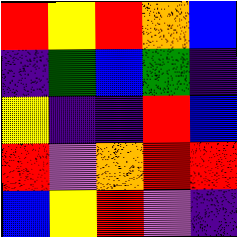[["red", "yellow", "red", "orange", "blue"], ["indigo", "green", "blue", "green", "indigo"], ["yellow", "indigo", "indigo", "red", "blue"], ["red", "violet", "orange", "red", "red"], ["blue", "yellow", "red", "violet", "indigo"]]